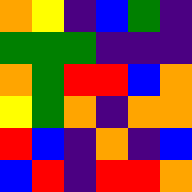[["orange", "yellow", "indigo", "blue", "green", "indigo"], ["green", "green", "green", "indigo", "indigo", "indigo"], ["orange", "green", "red", "red", "blue", "orange"], ["yellow", "green", "orange", "indigo", "orange", "orange"], ["red", "blue", "indigo", "orange", "indigo", "blue"], ["blue", "red", "indigo", "red", "red", "orange"]]